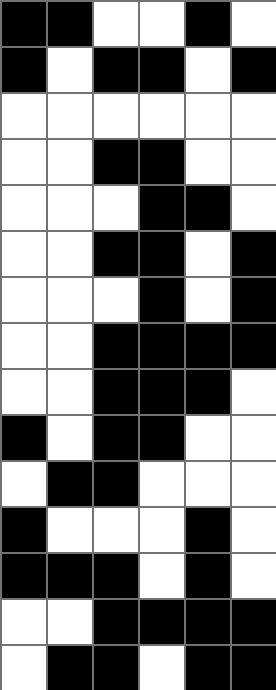[["black", "black", "white", "white", "black", "white"], ["black", "white", "black", "black", "white", "black"], ["white", "white", "white", "white", "white", "white"], ["white", "white", "black", "black", "white", "white"], ["white", "white", "white", "black", "black", "white"], ["white", "white", "black", "black", "white", "black"], ["white", "white", "white", "black", "white", "black"], ["white", "white", "black", "black", "black", "black"], ["white", "white", "black", "black", "black", "white"], ["black", "white", "black", "black", "white", "white"], ["white", "black", "black", "white", "white", "white"], ["black", "white", "white", "white", "black", "white"], ["black", "black", "black", "white", "black", "white"], ["white", "white", "black", "black", "black", "black"], ["white", "black", "black", "white", "black", "black"]]